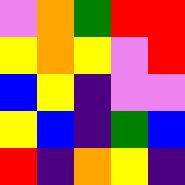[["violet", "orange", "green", "red", "red"], ["yellow", "orange", "yellow", "violet", "red"], ["blue", "yellow", "indigo", "violet", "violet"], ["yellow", "blue", "indigo", "green", "blue"], ["red", "indigo", "orange", "yellow", "indigo"]]